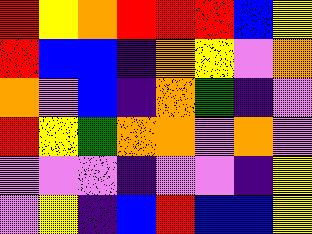[["red", "yellow", "orange", "red", "red", "red", "blue", "yellow"], ["red", "blue", "blue", "indigo", "orange", "yellow", "violet", "orange"], ["orange", "violet", "blue", "indigo", "orange", "green", "indigo", "violet"], ["red", "yellow", "green", "orange", "orange", "violet", "orange", "violet"], ["violet", "violet", "violet", "indigo", "violet", "violet", "indigo", "yellow"], ["violet", "yellow", "indigo", "blue", "red", "blue", "blue", "yellow"]]